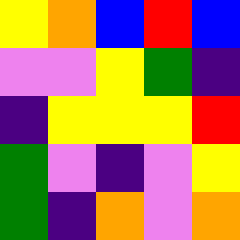[["yellow", "orange", "blue", "red", "blue"], ["violet", "violet", "yellow", "green", "indigo"], ["indigo", "yellow", "yellow", "yellow", "red"], ["green", "violet", "indigo", "violet", "yellow"], ["green", "indigo", "orange", "violet", "orange"]]